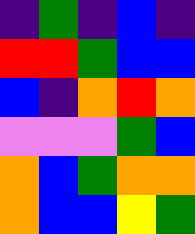[["indigo", "green", "indigo", "blue", "indigo"], ["red", "red", "green", "blue", "blue"], ["blue", "indigo", "orange", "red", "orange"], ["violet", "violet", "violet", "green", "blue"], ["orange", "blue", "green", "orange", "orange"], ["orange", "blue", "blue", "yellow", "green"]]